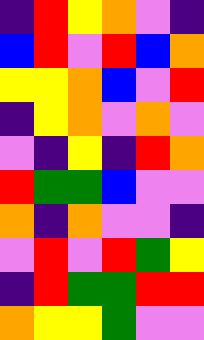[["indigo", "red", "yellow", "orange", "violet", "indigo"], ["blue", "red", "violet", "red", "blue", "orange"], ["yellow", "yellow", "orange", "blue", "violet", "red"], ["indigo", "yellow", "orange", "violet", "orange", "violet"], ["violet", "indigo", "yellow", "indigo", "red", "orange"], ["red", "green", "green", "blue", "violet", "violet"], ["orange", "indigo", "orange", "violet", "violet", "indigo"], ["violet", "red", "violet", "red", "green", "yellow"], ["indigo", "red", "green", "green", "red", "red"], ["orange", "yellow", "yellow", "green", "violet", "violet"]]